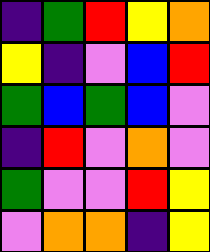[["indigo", "green", "red", "yellow", "orange"], ["yellow", "indigo", "violet", "blue", "red"], ["green", "blue", "green", "blue", "violet"], ["indigo", "red", "violet", "orange", "violet"], ["green", "violet", "violet", "red", "yellow"], ["violet", "orange", "orange", "indigo", "yellow"]]